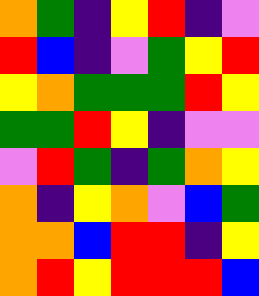[["orange", "green", "indigo", "yellow", "red", "indigo", "violet"], ["red", "blue", "indigo", "violet", "green", "yellow", "red"], ["yellow", "orange", "green", "green", "green", "red", "yellow"], ["green", "green", "red", "yellow", "indigo", "violet", "violet"], ["violet", "red", "green", "indigo", "green", "orange", "yellow"], ["orange", "indigo", "yellow", "orange", "violet", "blue", "green"], ["orange", "orange", "blue", "red", "red", "indigo", "yellow"], ["orange", "red", "yellow", "red", "red", "red", "blue"]]